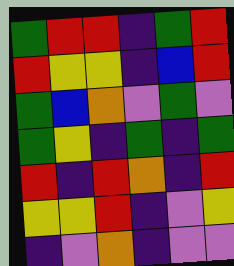[["green", "red", "red", "indigo", "green", "red"], ["red", "yellow", "yellow", "indigo", "blue", "red"], ["green", "blue", "orange", "violet", "green", "violet"], ["green", "yellow", "indigo", "green", "indigo", "green"], ["red", "indigo", "red", "orange", "indigo", "red"], ["yellow", "yellow", "red", "indigo", "violet", "yellow"], ["indigo", "violet", "orange", "indigo", "violet", "violet"]]